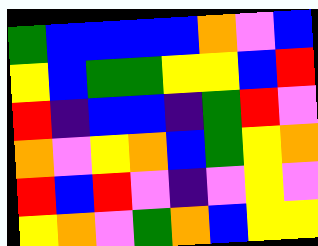[["green", "blue", "blue", "blue", "blue", "orange", "violet", "blue"], ["yellow", "blue", "green", "green", "yellow", "yellow", "blue", "red"], ["red", "indigo", "blue", "blue", "indigo", "green", "red", "violet"], ["orange", "violet", "yellow", "orange", "blue", "green", "yellow", "orange"], ["red", "blue", "red", "violet", "indigo", "violet", "yellow", "violet"], ["yellow", "orange", "violet", "green", "orange", "blue", "yellow", "yellow"]]